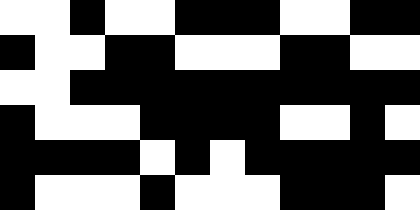[["white", "white", "black", "white", "white", "black", "black", "black", "white", "white", "black", "black"], ["black", "white", "white", "black", "black", "white", "white", "white", "black", "black", "white", "white"], ["white", "white", "black", "black", "black", "black", "black", "black", "black", "black", "black", "black"], ["black", "white", "white", "white", "black", "black", "black", "black", "white", "white", "black", "white"], ["black", "black", "black", "black", "white", "black", "white", "black", "black", "black", "black", "black"], ["black", "white", "white", "white", "black", "white", "white", "white", "black", "black", "black", "white"]]